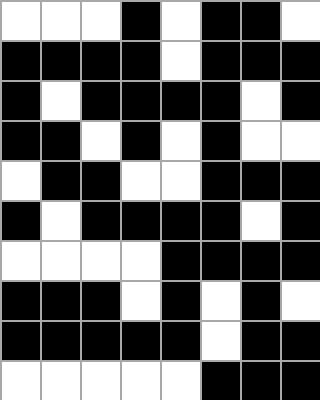[["white", "white", "white", "black", "white", "black", "black", "white"], ["black", "black", "black", "black", "white", "black", "black", "black"], ["black", "white", "black", "black", "black", "black", "white", "black"], ["black", "black", "white", "black", "white", "black", "white", "white"], ["white", "black", "black", "white", "white", "black", "black", "black"], ["black", "white", "black", "black", "black", "black", "white", "black"], ["white", "white", "white", "white", "black", "black", "black", "black"], ["black", "black", "black", "white", "black", "white", "black", "white"], ["black", "black", "black", "black", "black", "white", "black", "black"], ["white", "white", "white", "white", "white", "black", "black", "black"]]